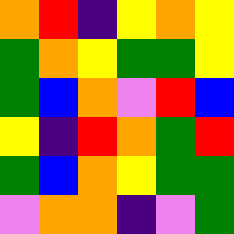[["orange", "red", "indigo", "yellow", "orange", "yellow"], ["green", "orange", "yellow", "green", "green", "yellow"], ["green", "blue", "orange", "violet", "red", "blue"], ["yellow", "indigo", "red", "orange", "green", "red"], ["green", "blue", "orange", "yellow", "green", "green"], ["violet", "orange", "orange", "indigo", "violet", "green"]]